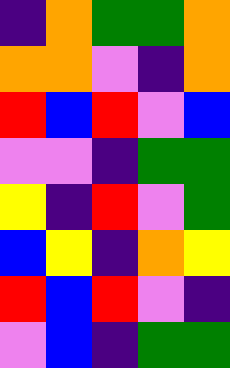[["indigo", "orange", "green", "green", "orange"], ["orange", "orange", "violet", "indigo", "orange"], ["red", "blue", "red", "violet", "blue"], ["violet", "violet", "indigo", "green", "green"], ["yellow", "indigo", "red", "violet", "green"], ["blue", "yellow", "indigo", "orange", "yellow"], ["red", "blue", "red", "violet", "indigo"], ["violet", "blue", "indigo", "green", "green"]]